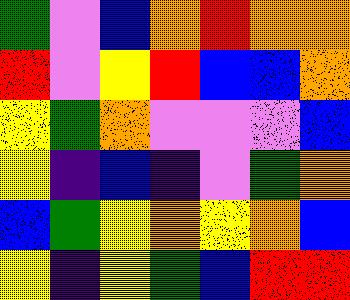[["green", "violet", "blue", "orange", "red", "orange", "orange"], ["red", "violet", "yellow", "red", "blue", "blue", "orange"], ["yellow", "green", "orange", "violet", "violet", "violet", "blue"], ["yellow", "indigo", "blue", "indigo", "violet", "green", "orange"], ["blue", "green", "yellow", "orange", "yellow", "orange", "blue"], ["yellow", "indigo", "yellow", "green", "blue", "red", "red"]]